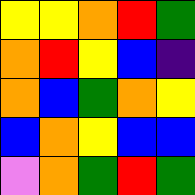[["yellow", "yellow", "orange", "red", "green"], ["orange", "red", "yellow", "blue", "indigo"], ["orange", "blue", "green", "orange", "yellow"], ["blue", "orange", "yellow", "blue", "blue"], ["violet", "orange", "green", "red", "green"]]